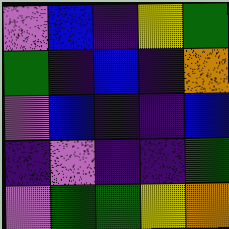[["violet", "blue", "indigo", "yellow", "green"], ["green", "indigo", "blue", "indigo", "orange"], ["violet", "blue", "indigo", "indigo", "blue"], ["indigo", "violet", "indigo", "indigo", "green"], ["violet", "green", "green", "yellow", "orange"]]